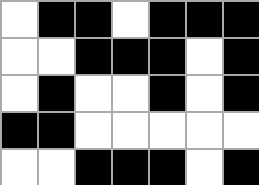[["white", "black", "black", "white", "black", "black", "black"], ["white", "white", "black", "black", "black", "white", "black"], ["white", "black", "white", "white", "black", "white", "black"], ["black", "black", "white", "white", "white", "white", "white"], ["white", "white", "black", "black", "black", "white", "black"]]